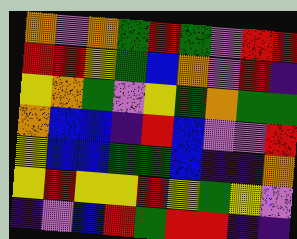[["orange", "violet", "orange", "green", "red", "green", "violet", "red", "red"], ["red", "red", "yellow", "green", "blue", "orange", "violet", "red", "indigo"], ["yellow", "orange", "green", "violet", "yellow", "green", "orange", "green", "green"], ["orange", "blue", "blue", "indigo", "red", "blue", "violet", "violet", "red"], ["yellow", "blue", "blue", "green", "green", "blue", "indigo", "indigo", "orange"], ["yellow", "red", "yellow", "yellow", "red", "yellow", "green", "yellow", "violet"], ["indigo", "violet", "blue", "red", "green", "red", "red", "indigo", "indigo"]]